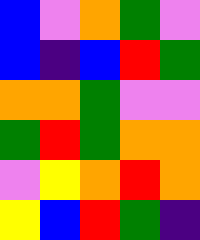[["blue", "violet", "orange", "green", "violet"], ["blue", "indigo", "blue", "red", "green"], ["orange", "orange", "green", "violet", "violet"], ["green", "red", "green", "orange", "orange"], ["violet", "yellow", "orange", "red", "orange"], ["yellow", "blue", "red", "green", "indigo"]]